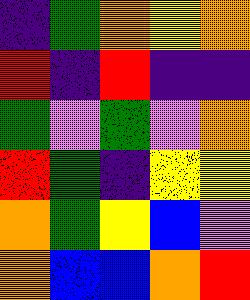[["indigo", "green", "orange", "yellow", "orange"], ["red", "indigo", "red", "indigo", "indigo"], ["green", "violet", "green", "violet", "orange"], ["red", "green", "indigo", "yellow", "yellow"], ["orange", "green", "yellow", "blue", "violet"], ["orange", "blue", "blue", "orange", "red"]]